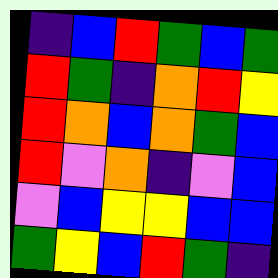[["indigo", "blue", "red", "green", "blue", "green"], ["red", "green", "indigo", "orange", "red", "yellow"], ["red", "orange", "blue", "orange", "green", "blue"], ["red", "violet", "orange", "indigo", "violet", "blue"], ["violet", "blue", "yellow", "yellow", "blue", "blue"], ["green", "yellow", "blue", "red", "green", "indigo"]]